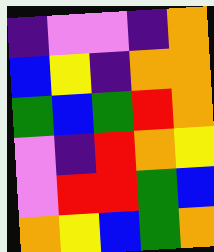[["indigo", "violet", "violet", "indigo", "orange"], ["blue", "yellow", "indigo", "orange", "orange"], ["green", "blue", "green", "red", "orange"], ["violet", "indigo", "red", "orange", "yellow"], ["violet", "red", "red", "green", "blue"], ["orange", "yellow", "blue", "green", "orange"]]